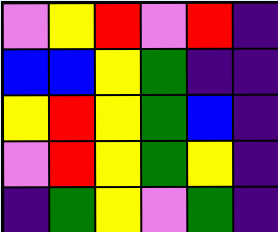[["violet", "yellow", "red", "violet", "red", "indigo"], ["blue", "blue", "yellow", "green", "indigo", "indigo"], ["yellow", "red", "yellow", "green", "blue", "indigo"], ["violet", "red", "yellow", "green", "yellow", "indigo"], ["indigo", "green", "yellow", "violet", "green", "indigo"]]